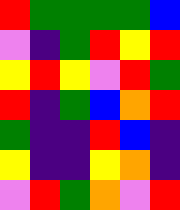[["red", "green", "green", "green", "green", "blue"], ["violet", "indigo", "green", "red", "yellow", "red"], ["yellow", "red", "yellow", "violet", "red", "green"], ["red", "indigo", "green", "blue", "orange", "red"], ["green", "indigo", "indigo", "red", "blue", "indigo"], ["yellow", "indigo", "indigo", "yellow", "orange", "indigo"], ["violet", "red", "green", "orange", "violet", "red"]]